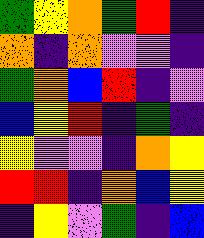[["green", "yellow", "orange", "green", "red", "indigo"], ["orange", "indigo", "orange", "violet", "violet", "indigo"], ["green", "orange", "blue", "red", "indigo", "violet"], ["blue", "yellow", "red", "indigo", "green", "indigo"], ["yellow", "violet", "violet", "indigo", "orange", "yellow"], ["red", "red", "indigo", "orange", "blue", "yellow"], ["indigo", "yellow", "violet", "green", "indigo", "blue"]]